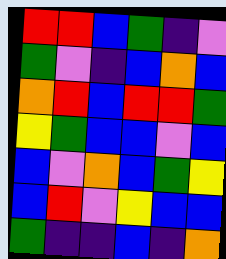[["red", "red", "blue", "green", "indigo", "violet"], ["green", "violet", "indigo", "blue", "orange", "blue"], ["orange", "red", "blue", "red", "red", "green"], ["yellow", "green", "blue", "blue", "violet", "blue"], ["blue", "violet", "orange", "blue", "green", "yellow"], ["blue", "red", "violet", "yellow", "blue", "blue"], ["green", "indigo", "indigo", "blue", "indigo", "orange"]]